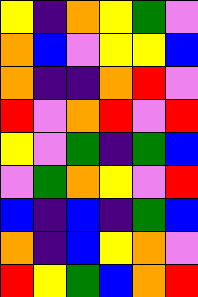[["yellow", "indigo", "orange", "yellow", "green", "violet"], ["orange", "blue", "violet", "yellow", "yellow", "blue"], ["orange", "indigo", "indigo", "orange", "red", "violet"], ["red", "violet", "orange", "red", "violet", "red"], ["yellow", "violet", "green", "indigo", "green", "blue"], ["violet", "green", "orange", "yellow", "violet", "red"], ["blue", "indigo", "blue", "indigo", "green", "blue"], ["orange", "indigo", "blue", "yellow", "orange", "violet"], ["red", "yellow", "green", "blue", "orange", "red"]]